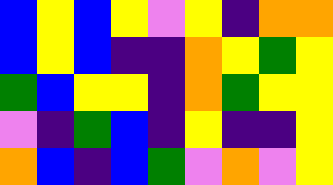[["blue", "yellow", "blue", "yellow", "violet", "yellow", "indigo", "orange", "orange"], ["blue", "yellow", "blue", "indigo", "indigo", "orange", "yellow", "green", "yellow"], ["green", "blue", "yellow", "yellow", "indigo", "orange", "green", "yellow", "yellow"], ["violet", "indigo", "green", "blue", "indigo", "yellow", "indigo", "indigo", "yellow"], ["orange", "blue", "indigo", "blue", "green", "violet", "orange", "violet", "yellow"]]